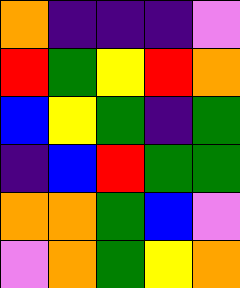[["orange", "indigo", "indigo", "indigo", "violet"], ["red", "green", "yellow", "red", "orange"], ["blue", "yellow", "green", "indigo", "green"], ["indigo", "blue", "red", "green", "green"], ["orange", "orange", "green", "blue", "violet"], ["violet", "orange", "green", "yellow", "orange"]]